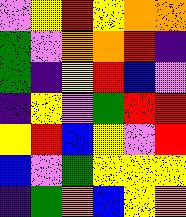[["violet", "yellow", "red", "yellow", "orange", "orange"], ["green", "violet", "orange", "orange", "red", "indigo"], ["green", "indigo", "yellow", "red", "blue", "violet"], ["indigo", "yellow", "violet", "green", "red", "red"], ["yellow", "red", "blue", "yellow", "violet", "red"], ["blue", "violet", "green", "yellow", "yellow", "yellow"], ["indigo", "green", "orange", "blue", "yellow", "orange"]]